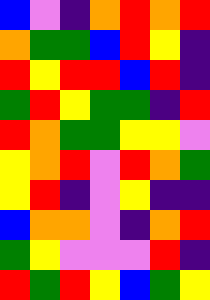[["blue", "violet", "indigo", "orange", "red", "orange", "red"], ["orange", "green", "green", "blue", "red", "yellow", "indigo"], ["red", "yellow", "red", "red", "blue", "red", "indigo"], ["green", "red", "yellow", "green", "green", "indigo", "red"], ["red", "orange", "green", "green", "yellow", "yellow", "violet"], ["yellow", "orange", "red", "violet", "red", "orange", "green"], ["yellow", "red", "indigo", "violet", "yellow", "indigo", "indigo"], ["blue", "orange", "orange", "violet", "indigo", "orange", "red"], ["green", "yellow", "violet", "violet", "violet", "red", "indigo"], ["red", "green", "red", "yellow", "blue", "green", "yellow"]]